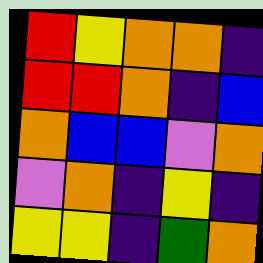[["red", "yellow", "orange", "orange", "indigo"], ["red", "red", "orange", "indigo", "blue"], ["orange", "blue", "blue", "violet", "orange"], ["violet", "orange", "indigo", "yellow", "indigo"], ["yellow", "yellow", "indigo", "green", "orange"]]